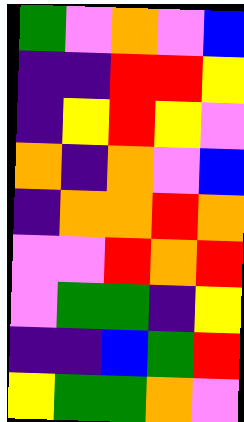[["green", "violet", "orange", "violet", "blue"], ["indigo", "indigo", "red", "red", "yellow"], ["indigo", "yellow", "red", "yellow", "violet"], ["orange", "indigo", "orange", "violet", "blue"], ["indigo", "orange", "orange", "red", "orange"], ["violet", "violet", "red", "orange", "red"], ["violet", "green", "green", "indigo", "yellow"], ["indigo", "indigo", "blue", "green", "red"], ["yellow", "green", "green", "orange", "violet"]]